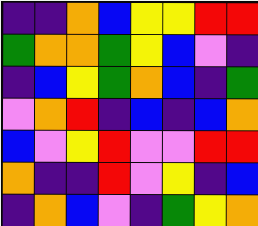[["indigo", "indigo", "orange", "blue", "yellow", "yellow", "red", "red"], ["green", "orange", "orange", "green", "yellow", "blue", "violet", "indigo"], ["indigo", "blue", "yellow", "green", "orange", "blue", "indigo", "green"], ["violet", "orange", "red", "indigo", "blue", "indigo", "blue", "orange"], ["blue", "violet", "yellow", "red", "violet", "violet", "red", "red"], ["orange", "indigo", "indigo", "red", "violet", "yellow", "indigo", "blue"], ["indigo", "orange", "blue", "violet", "indigo", "green", "yellow", "orange"]]